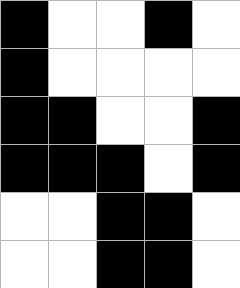[["black", "white", "white", "black", "white"], ["black", "white", "white", "white", "white"], ["black", "black", "white", "white", "black"], ["black", "black", "black", "white", "black"], ["white", "white", "black", "black", "white"], ["white", "white", "black", "black", "white"]]